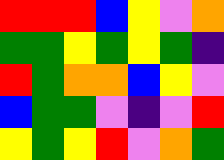[["red", "red", "red", "blue", "yellow", "violet", "orange"], ["green", "green", "yellow", "green", "yellow", "green", "indigo"], ["red", "green", "orange", "orange", "blue", "yellow", "violet"], ["blue", "green", "green", "violet", "indigo", "violet", "red"], ["yellow", "green", "yellow", "red", "violet", "orange", "green"]]